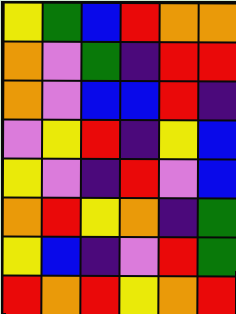[["yellow", "green", "blue", "red", "orange", "orange"], ["orange", "violet", "green", "indigo", "red", "red"], ["orange", "violet", "blue", "blue", "red", "indigo"], ["violet", "yellow", "red", "indigo", "yellow", "blue"], ["yellow", "violet", "indigo", "red", "violet", "blue"], ["orange", "red", "yellow", "orange", "indigo", "green"], ["yellow", "blue", "indigo", "violet", "red", "green"], ["red", "orange", "red", "yellow", "orange", "red"]]